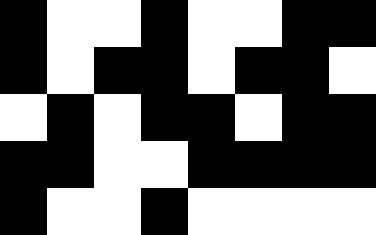[["black", "white", "white", "black", "white", "white", "black", "black"], ["black", "white", "black", "black", "white", "black", "black", "white"], ["white", "black", "white", "black", "black", "white", "black", "black"], ["black", "black", "white", "white", "black", "black", "black", "black"], ["black", "white", "white", "black", "white", "white", "white", "white"]]